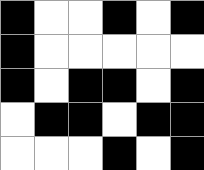[["black", "white", "white", "black", "white", "black"], ["black", "white", "white", "white", "white", "white"], ["black", "white", "black", "black", "white", "black"], ["white", "black", "black", "white", "black", "black"], ["white", "white", "white", "black", "white", "black"]]